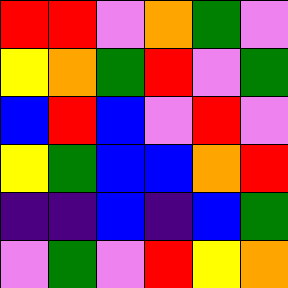[["red", "red", "violet", "orange", "green", "violet"], ["yellow", "orange", "green", "red", "violet", "green"], ["blue", "red", "blue", "violet", "red", "violet"], ["yellow", "green", "blue", "blue", "orange", "red"], ["indigo", "indigo", "blue", "indigo", "blue", "green"], ["violet", "green", "violet", "red", "yellow", "orange"]]